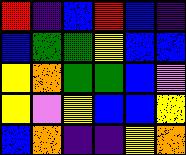[["red", "indigo", "blue", "red", "blue", "indigo"], ["blue", "green", "green", "yellow", "blue", "blue"], ["yellow", "orange", "green", "green", "blue", "violet"], ["yellow", "violet", "yellow", "blue", "blue", "yellow"], ["blue", "orange", "indigo", "indigo", "yellow", "orange"]]